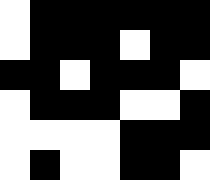[["white", "black", "black", "black", "black", "black", "black"], ["white", "black", "black", "black", "white", "black", "black"], ["black", "black", "white", "black", "black", "black", "white"], ["white", "black", "black", "black", "white", "white", "black"], ["white", "white", "white", "white", "black", "black", "black"], ["white", "black", "white", "white", "black", "black", "white"]]